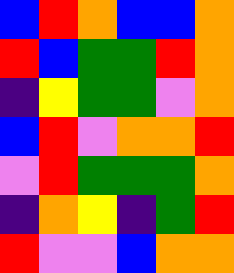[["blue", "red", "orange", "blue", "blue", "orange"], ["red", "blue", "green", "green", "red", "orange"], ["indigo", "yellow", "green", "green", "violet", "orange"], ["blue", "red", "violet", "orange", "orange", "red"], ["violet", "red", "green", "green", "green", "orange"], ["indigo", "orange", "yellow", "indigo", "green", "red"], ["red", "violet", "violet", "blue", "orange", "orange"]]